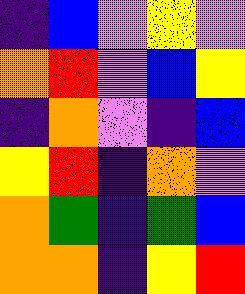[["indigo", "blue", "violet", "yellow", "violet"], ["orange", "red", "violet", "blue", "yellow"], ["indigo", "orange", "violet", "indigo", "blue"], ["yellow", "red", "indigo", "orange", "violet"], ["orange", "green", "indigo", "green", "blue"], ["orange", "orange", "indigo", "yellow", "red"]]